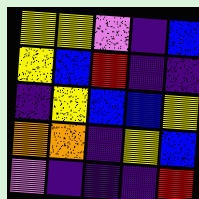[["yellow", "yellow", "violet", "indigo", "blue"], ["yellow", "blue", "red", "indigo", "indigo"], ["indigo", "yellow", "blue", "blue", "yellow"], ["orange", "orange", "indigo", "yellow", "blue"], ["violet", "indigo", "indigo", "indigo", "red"]]